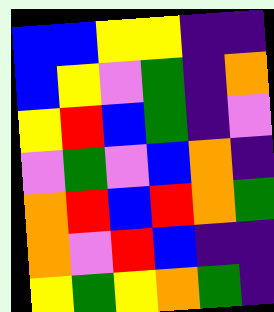[["blue", "blue", "yellow", "yellow", "indigo", "indigo"], ["blue", "yellow", "violet", "green", "indigo", "orange"], ["yellow", "red", "blue", "green", "indigo", "violet"], ["violet", "green", "violet", "blue", "orange", "indigo"], ["orange", "red", "blue", "red", "orange", "green"], ["orange", "violet", "red", "blue", "indigo", "indigo"], ["yellow", "green", "yellow", "orange", "green", "indigo"]]